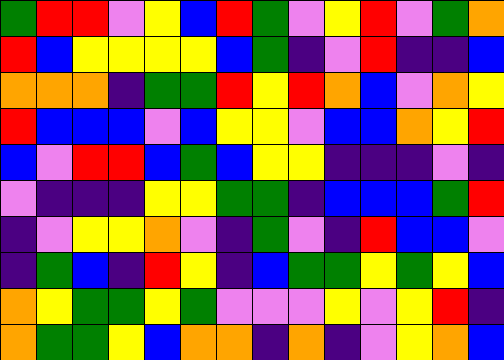[["green", "red", "red", "violet", "yellow", "blue", "red", "green", "violet", "yellow", "red", "violet", "green", "orange"], ["red", "blue", "yellow", "yellow", "yellow", "yellow", "blue", "green", "indigo", "violet", "red", "indigo", "indigo", "blue"], ["orange", "orange", "orange", "indigo", "green", "green", "red", "yellow", "red", "orange", "blue", "violet", "orange", "yellow"], ["red", "blue", "blue", "blue", "violet", "blue", "yellow", "yellow", "violet", "blue", "blue", "orange", "yellow", "red"], ["blue", "violet", "red", "red", "blue", "green", "blue", "yellow", "yellow", "indigo", "indigo", "indigo", "violet", "indigo"], ["violet", "indigo", "indigo", "indigo", "yellow", "yellow", "green", "green", "indigo", "blue", "blue", "blue", "green", "red"], ["indigo", "violet", "yellow", "yellow", "orange", "violet", "indigo", "green", "violet", "indigo", "red", "blue", "blue", "violet"], ["indigo", "green", "blue", "indigo", "red", "yellow", "indigo", "blue", "green", "green", "yellow", "green", "yellow", "blue"], ["orange", "yellow", "green", "green", "yellow", "green", "violet", "violet", "violet", "yellow", "violet", "yellow", "red", "indigo"], ["orange", "green", "green", "yellow", "blue", "orange", "orange", "indigo", "orange", "indigo", "violet", "yellow", "orange", "blue"]]